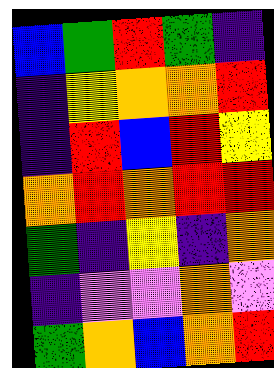[["blue", "green", "red", "green", "indigo"], ["indigo", "yellow", "orange", "orange", "red"], ["indigo", "red", "blue", "red", "yellow"], ["orange", "red", "orange", "red", "red"], ["green", "indigo", "yellow", "indigo", "orange"], ["indigo", "violet", "violet", "orange", "violet"], ["green", "orange", "blue", "orange", "red"]]